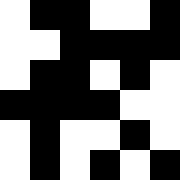[["white", "black", "black", "white", "white", "black"], ["white", "white", "black", "black", "black", "black"], ["white", "black", "black", "white", "black", "white"], ["black", "black", "black", "black", "white", "white"], ["white", "black", "white", "white", "black", "white"], ["white", "black", "white", "black", "white", "black"]]